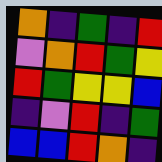[["orange", "indigo", "green", "indigo", "red"], ["violet", "orange", "red", "green", "yellow"], ["red", "green", "yellow", "yellow", "blue"], ["indigo", "violet", "red", "indigo", "green"], ["blue", "blue", "red", "orange", "indigo"]]